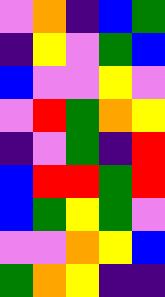[["violet", "orange", "indigo", "blue", "green"], ["indigo", "yellow", "violet", "green", "blue"], ["blue", "violet", "violet", "yellow", "violet"], ["violet", "red", "green", "orange", "yellow"], ["indigo", "violet", "green", "indigo", "red"], ["blue", "red", "red", "green", "red"], ["blue", "green", "yellow", "green", "violet"], ["violet", "violet", "orange", "yellow", "blue"], ["green", "orange", "yellow", "indigo", "indigo"]]